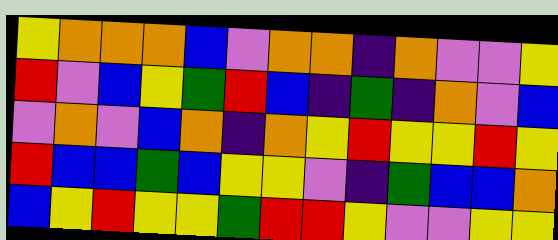[["yellow", "orange", "orange", "orange", "blue", "violet", "orange", "orange", "indigo", "orange", "violet", "violet", "yellow"], ["red", "violet", "blue", "yellow", "green", "red", "blue", "indigo", "green", "indigo", "orange", "violet", "blue"], ["violet", "orange", "violet", "blue", "orange", "indigo", "orange", "yellow", "red", "yellow", "yellow", "red", "yellow"], ["red", "blue", "blue", "green", "blue", "yellow", "yellow", "violet", "indigo", "green", "blue", "blue", "orange"], ["blue", "yellow", "red", "yellow", "yellow", "green", "red", "red", "yellow", "violet", "violet", "yellow", "yellow"]]